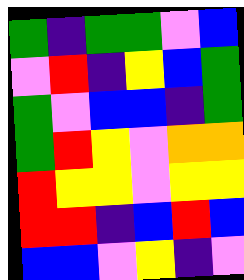[["green", "indigo", "green", "green", "violet", "blue"], ["violet", "red", "indigo", "yellow", "blue", "green"], ["green", "violet", "blue", "blue", "indigo", "green"], ["green", "red", "yellow", "violet", "orange", "orange"], ["red", "yellow", "yellow", "violet", "yellow", "yellow"], ["red", "red", "indigo", "blue", "red", "blue"], ["blue", "blue", "violet", "yellow", "indigo", "violet"]]